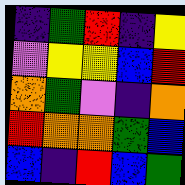[["indigo", "green", "red", "indigo", "yellow"], ["violet", "yellow", "yellow", "blue", "red"], ["orange", "green", "violet", "indigo", "orange"], ["red", "orange", "orange", "green", "blue"], ["blue", "indigo", "red", "blue", "green"]]